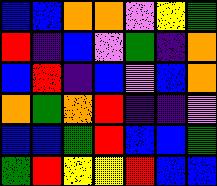[["blue", "blue", "orange", "orange", "violet", "yellow", "green"], ["red", "indigo", "blue", "violet", "green", "indigo", "orange"], ["blue", "red", "indigo", "blue", "violet", "blue", "orange"], ["orange", "green", "orange", "red", "indigo", "indigo", "violet"], ["blue", "blue", "green", "red", "blue", "blue", "green"], ["green", "red", "yellow", "yellow", "red", "blue", "blue"]]